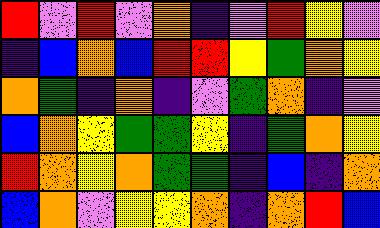[["red", "violet", "red", "violet", "orange", "indigo", "violet", "red", "yellow", "violet"], ["indigo", "blue", "orange", "blue", "red", "red", "yellow", "green", "orange", "yellow"], ["orange", "green", "indigo", "orange", "indigo", "violet", "green", "orange", "indigo", "violet"], ["blue", "orange", "yellow", "green", "green", "yellow", "indigo", "green", "orange", "yellow"], ["red", "orange", "yellow", "orange", "green", "green", "indigo", "blue", "indigo", "orange"], ["blue", "orange", "violet", "yellow", "yellow", "orange", "indigo", "orange", "red", "blue"]]